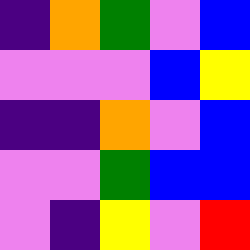[["indigo", "orange", "green", "violet", "blue"], ["violet", "violet", "violet", "blue", "yellow"], ["indigo", "indigo", "orange", "violet", "blue"], ["violet", "violet", "green", "blue", "blue"], ["violet", "indigo", "yellow", "violet", "red"]]